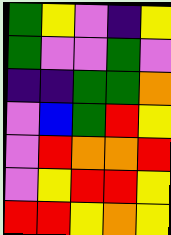[["green", "yellow", "violet", "indigo", "yellow"], ["green", "violet", "violet", "green", "violet"], ["indigo", "indigo", "green", "green", "orange"], ["violet", "blue", "green", "red", "yellow"], ["violet", "red", "orange", "orange", "red"], ["violet", "yellow", "red", "red", "yellow"], ["red", "red", "yellow", "orange", "yellow"]]